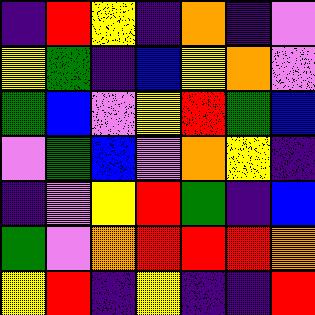[["indigo", "red", "yellow", "indigo", "orange", "indigo", "violet"], ["yellow", "green", "indigo", "blue", "yellow", "orange", "violet"], ["green", "blue", "violet", "yellow", "red", "green", "blue"], ["violet", "green", "blue", "violet", "orange", "yellow", "indigo"], ["indigo", "violet", "yellow", "red", "green", "indigo", "blue"], ["green", "violet", "orange", "red", "red", "red", "orange"], ["yellow", "red", "indigo", "yellow", "indigo", "indigo", "red"]]